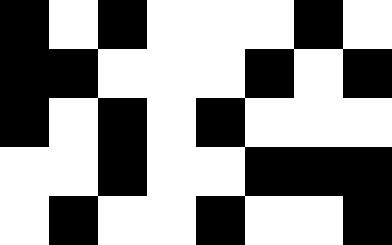[["black", "white", "black", "white", "white", "white", "black", "white"], ["black", "black", "white", "white", "white", "black", "white", "black"], ["black", "white", "black", "white", "black", "white", "white", "white"], ["white", "white", "black", "white", "white", "black", "black", "black"], ["white", "black", "white", "white", "black", "white", "white", "black"]]